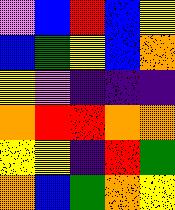[["violet", "blue", "red", "blue", "yellow"], ["blue", "green", "yellow", "blue", "orange"], ["yellow", "violet", "indigo", "indigo", "indigo"], ["orange", "red", "red", "orange", "orange"], ["yellow", "yellow", "indigo", "red", "green"], ["orange", "blue", "green", "orange", "yellow"]]